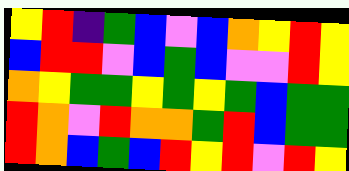[["yellow", "red", "indigo", "green", "blue", "violet", "blue", "orange", "yellow", "red", "yellow"], ["blue", "red", "red", "violet", "blue", "green", "blue", "violet", "violet", "red", "yellow"], ["orange", "yellow", "green", "green", "yellow", "green", "yellow", "green", "blue", "green", "green"], ["red", "orange", "violet", "red", "orange", "orange", "green", "red", "blue", "green", "green"], ["red", "orange", "blue", "green", "blue", "red", "yellow", "red", "violet", "red", "yellow"]]